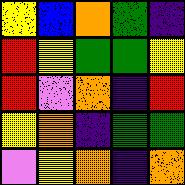[["yellow", "blue", "orange", "green", "indigo"], ["red", "yellow", "green", "green", "yellow"], ["red", "violet", "orange", "indigo", "red"], ["yellow", "orange", "indigo", "green", "green"], ["violet", "yellow", "orange", "indigo", "orange"]]